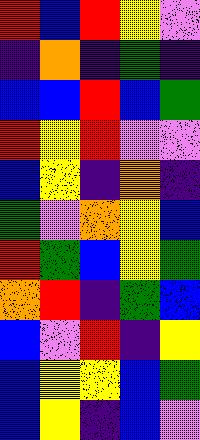[["red", "blue", "red", "yellow", "violet"], ["indigo", "orange", "indigo", "green", "indigo"], ["blue", "blue", "red", "blue", "green"], ["red", "yellow", "red", "violet", "violet"], ["blue", "yellow", "indigo", "orange", "indigo"], ["green", "violet", "orange", "yellow", "blue"], ["red", "green", "blue", "yellow", "green"], ["orange", "red", "indigo", "green", "blue"], ["blue", "violet", "red", "indigo", "yellow"], ["blue", "yellow", "yellow", "blue", "green"], ["blue", "yellow", "indigo", "blue", "violet"]]